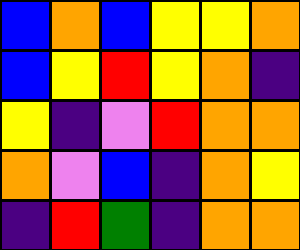[["blue", "orange", "blue", "yellow", "yellow", "orange"], ["blue", "yellow", "red", "yellow", "orange", "indigo"], ["yellow", "indigo", "violet", "red", "orange", "orange"], ["orange", "violet", "blue", "indigo", "orange", "yellow"], ["indigo", "red", "green", "indigo", "orange", "orange"]]